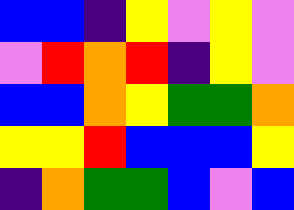[["blue", "blue", "indigo", "yellow", "violet", "yellow", "violet"], ["violet", "red", "orange", "red", "indigo", "yellow", "violet"], ["blue", "blue", "orange", "yellow", "green", "green", "orange"], ["yellow", "yellow", "red", "blue", "blue", "blue", "yellow"], ["indigo", "orange", "green", "green", "blue", "violet", "blue"]]